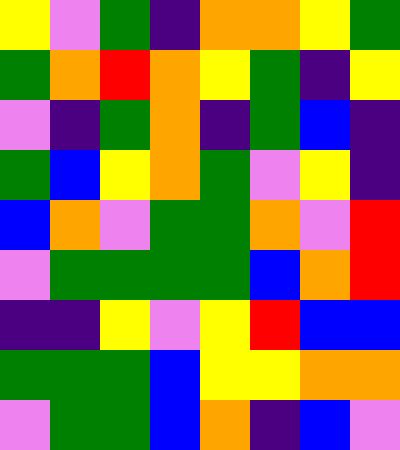[["yellow", "violet", "green", "indigo", "orange", "orange", "yellow", "green"], ["green", "orange", "red", "orange", "yellow", "green", "indigo", "yellow"], ["violet", "indigo", "green", "orange", "indigo", "green", "blue", "indigo"], ["green", "blue", "yellow", "orange", "green", "violet", "yellow", "indigo"], ["blue", "orange", "violet", "green", "green", "orange", "violet", "red"], ["violet", "green", "green", "green", "green", "blue", "orange", "red"], ["indigo", "indigo", "yellow", "violet", "yellow", "red", "blue", "blue"], ["green", "green", "green", "blue", "yellow", "yellow", "orange", "orange"], ["violet", "green", "green", "blue", "orange", "indigo", "blue", "violet"]]